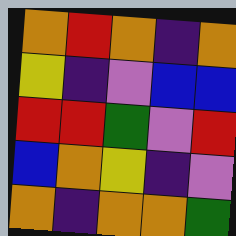[["orange", "red", "orange", "indigo", "orange"], ["yellow", "indigo", "violet", "blue", "blue"], ["red", "red", "green", "violet", "red"], ["blue", "orange", "yellow", "indigo", "violet"], ["orange", "indigo", "orange", "orange", "green"]]